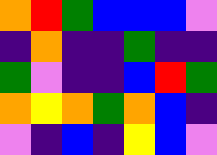[["orange", "red", "green", "blue", "blue", "blue", "violet"], ["indigo", "orange", "indigo", "indigo", "green", "indigo", "indigo"], ["green", "violet", "indigo", "indigo", "blue", "red", "green"], ["orange", "yellow", "orange", "green", "orange", "blue", "indigo"], ["violet", "indigo", "blue", "indigo", "yellow", "blue", "violet"]]